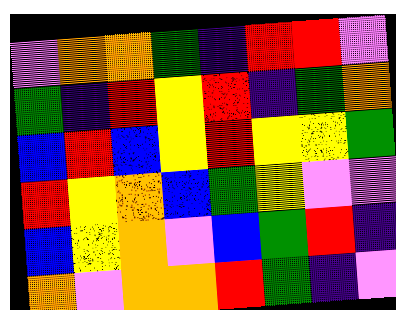[["violet", "orange", "orange", "green", "indigo", "red", "red", "violet"], ["green", "indigo", "red", "yellow", "red", "indigo", "green", "orange"], ["blue", "red", "blue", "yellow", "red", "yellow", "yellow", "green"], ["red", "yellow", "orange", "blue", "green", "yellow", "violet", "violet"], ["blue", "yellow", "orange", "violet", "blue", "green", "red", "indigo"], ["orange", "violet", "orange", "orange", "red", "green", "indigo", "violet"]]